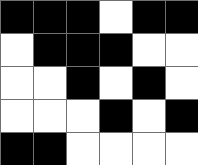[["black", "black", "black", "white", "black", "black"], ["white", "black", "black", "black", "white", "white"], ["white", "white", "black", "white", "black", "white"], ["white", "white", "white", "black", "white", "black"], ["black", "black", "white", "white", "white", "white"]]